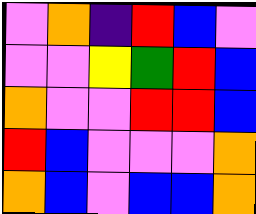[["violet", "orange", "indigo", "red", "blue", "violet"], ["violet", "violet", "yellow", "green", "red", "blue"], ["orange", "violet", "violet", "red", "red", "blue"], ["red", "blue", "violet", "violet", "violet", "orange"], ["orange", "blue", "violet", "blue", "blue", "orange"]]